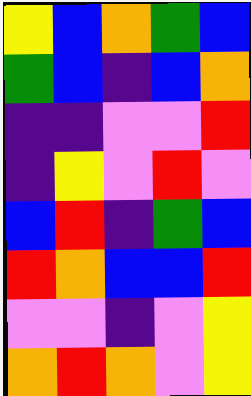[["yellow", "blue", "orange", "green", "blue"], ["green", "blue", "indigo", "blue", "orange"], ["indigo", "indigo", "violet", "violet", "red"], ["indigo", "yellow", "violet", "red", "violet"], ["blue", "red", "indigo", "green", "blue"], ["red", "orange", "blue", "blue", "red"], ["violet", "violet", "indigo", "violet", "yellow"], ["orange", "red", "orange", "violet", "yellow"]]